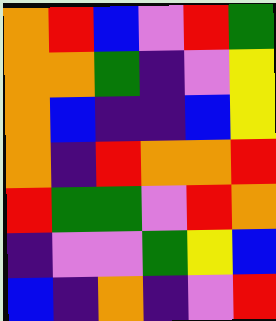[["orange", "red", "blue", "violet", "red", "green"], ["orange", "orange", "green", "indigo", "violet", "yellow"], ["orange", "blue", "indigo", "indigo", "blue", "yellow"], ["orange", "indigo", "red", "orange", "orange", "red"], ["red", "green", "green", "violet", "red", "orange"], ["indigo", "violet", "violet", "green", "yellow", "blue"], ["blue", "indigo", "orange", "indigo", "violet", "red"]]